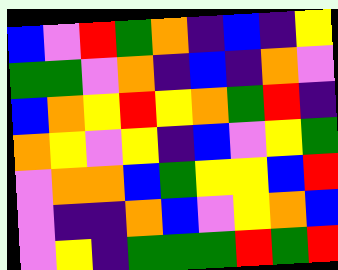[["blue", "violet", "red", "green", "orange", "indigo", "blue", "indigo", "yellow"], ["green", "green", "violet", "orange", "indigo", "blue", "indigo", "orange", "violet"], ["blue", "orange", "yellow", "red", "yellow", "orange", "green", "red", "indigo"], ["orange", "yellow", "violet", "yellow", "indigo", "blue", "violet", "yellow", "green"], ["violet", "orange", "orange", "blue", "green", "yellow", "yellow", "blue", "red"], ["violet", "indigo", "indigo", "orange", "blue", "violet", "yellow", "orange", "blue"], ["violet", "yellow", "indigo", "green", "green", "green", "red", "green", "red"]]